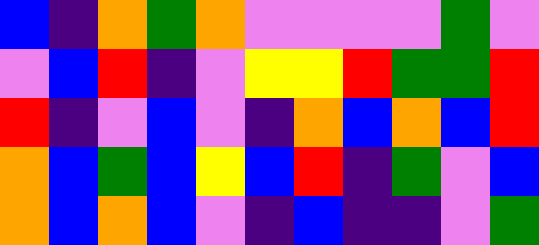[["blue", "indigo", "orange", "green", "orange", "violet", "violet", "violet", "violet", "green", "violet"], ["violet", "blue", "red", "indigo", "violet", "yellow", "yellow", "red", "green", "green", "red"], ["red", "indigo", "violet", "blue", "violet", "indigo", "orange", "blue", "orange", "blue", "red"], ["orange", "blue", "green", "blue", "yellow", "blue", "red", "indigo", "green", "violet", "blue"], ["orange", "blue", "orange", "blue", "violet", "indigo", "blue", "indigo", "indigo", "violet", "green"]]